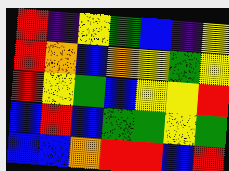[["red", "indigo", "yellow", "green", "blue", "indigo", "yellow"], ["red", "orange", "blue", "orange", "yellow", "green", "yellow"], ["red", "yellow", "green", "blue", "yellow", "yellow", "red"], ["blue", "red", "blue", "green", "green", "yellow", "green"], ["blue", "blue", "orange", "red", "red", "blue", "red"]]